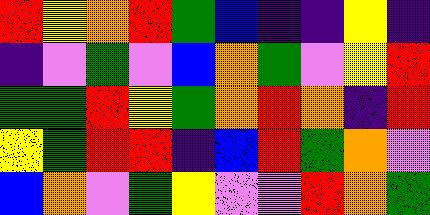[["red", "yellow", "orange", "red", "green", "blue", "indigo", "indigo", "yellow", "indigo"], ["indigo", "violet", "green", "violet", "blue", "orange", "green", "violet", "yellow", "red"], ["green", "green", "red", "yellow", "green", "orange", "red", "orange", "indigo", "red"], ["yellow", "green", "red", "red", "indigo", "blue", "red", "green", "orange", "violet"], ["blue", "orange", "violet", "green", "yellow", "violet", "violet", "red", "orange", "green"]]